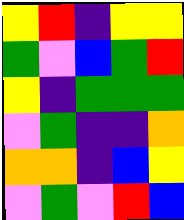[["yellow", "red", "indigo", "yellow", "yellow"], ["green", "violet", "blue", "green", "red"], ["yellow", "indigo", "green", "green", "green"], ["violet", "green", "indigo", "indigo", "orange"], ["orange", "orange", "indigo", "blue", "yellow"], ["violet", "green", "violet", "red", "blue"]]